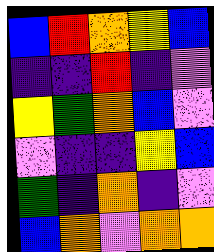[["blue", "red", "orange", "yellow", "blue"], ["indigo", "indigo", "red", "indigo", "violet"], ["yellow", "green", "orange", "blue", "violet"], ["violet", "indigo", "indigo", "yellow", "blue"], ["green", "indigo", "orange", "indigo", "violet"], ["blue", "orange", "violet", "orange", "orange"]]